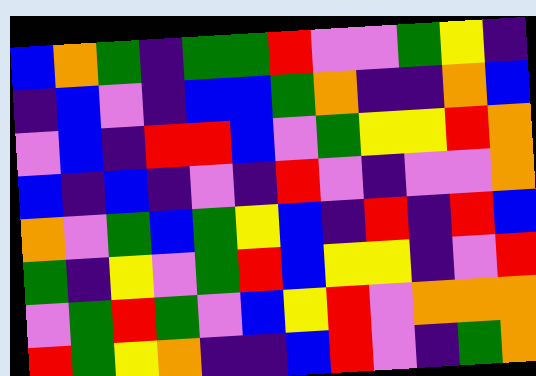[["blue", "orange", "green", "indigo", "green", "green", "red", "violet", "violet", "green", "yellow", "indigo"], ["indigo", "blue", "violet", "indigo", "blue", "blue", "green", "orange", "indigo", "indigo", "orange", "blue"], ["violet", "blue", "indigo", "red", "red", "blue", "violet", "green", "yellow", "yellow", "red", "orange"], ["blue", "indigo", "blue", "indigo", "violet", "indigo", "red", "violet", "indigo", "violet", "violet", "orange"], ["orange", "violet", "green", "blue", "green", "yellow", "blue", "indigo", "red", "indigo", "red", "blue"], ["green", "indigo", "yellow", "violet", "green", "red", "blue", "yellow", "yellow", "indigo", "violet", "red"], ["violet", "green", "red", "green", "violet", "blue", "yellow", "red", "violet", "orange", "orange", "orange"], ["red", "green", "yellow", "orange", "indigo", "indigo", "blue", "red", "violet", "indigo", "green", "orange"]]